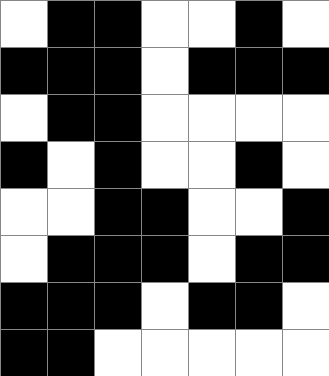[["white", "black", "black", "white", "white", "black", "white"], ["black", "black", "black", "white", "black", "black", "black"], ["white", "black", "black", "white", "white", "white", "white"], ["black", "white", "black", "white", "white", "black", "white"], ["white", "white", "black", "black", "white", "white", "black"], ["white", "black", "black", "black", "white", "black", "black"], ["black", "black", "black", "white", "black", "black", "white"], ["black", "black", "white", "white", "white", "white", "white"]]